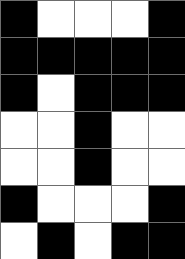[["black", "white", "white", "white", "black"], ["black", "black", "black", "black", "black"], ["black", "white", "black", "black", "black"], ["white", "white", "black", "white", "white"], ["white", "white", "black", "white", "white"], ["black", "white", "white", "white", "black"], ["white", "black", "white", "black", "black"]]